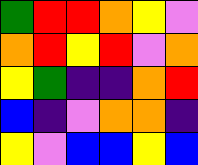[["green", "red", "red", "orange", "yellow", "violet"], ["orange", "red", "yellow", "red", "violet", "orange"], ["yellow", "green", "indigo", "indigo", "orange", "red"], ["blue", "indigo", "violet", "orange", "orange", "indigo"], ["yellow", "violet", "blue", "blue", "yellow", "blue"]]